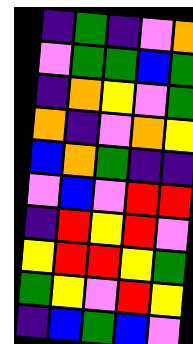[["indigo", "green", "indigo", "violet", "orange"], ["violet", "green", "green", "blue", "green"], ["indigo", "orange", "yellow", "violet", "green"], ["orange", "indigo", "violet", "orange", "yellow"], ["blue", "orange", "green", "indigo", "indigo"], ["violet", "blue", "violet", "red", "red"], ["indigo", "red", "yellow", "red", "violet"], ["yellow", "red", "red", "yellow", "green"], ["green", "yellow", "violet", "red", "yellow"], ["indigo", "blue", "green", "blue", "violet"]]